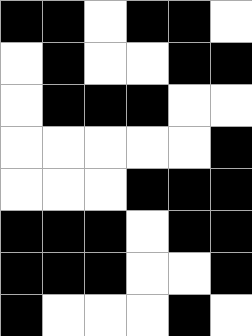[["black", "black", "white", "black", "black", "white"], ["white", "black", "white", "white", "black", "black"], ["white", "black", "black", "black", "white", "white"], ["white", "white", "white", "white", "white", "black"], ["white", "white", "white", "black", "black", "black"], ["black", "black", "black", "white", "black", "black"], ["black", "black", "black", "white", "white", "black"], ["black", "white", "white", "white", "black", "white"]]